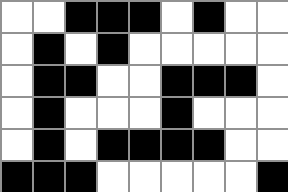[["white", "white", "black", "black", "black", "white", "black", "white", "white"], ["white", "black", "white", "black", "white", "white", "white", "white", "white"], ["white", "black", "black", "white", "white", "black", "black", "black", "white"], ["white", "black", "white", "white", "white", "black", "white", "white", "white"], ["white", "black", "white", "black", "black", "black", "black", "white", "white"], ["black", "black", "black", "white", "white", "white", "white", "white", "black"]]